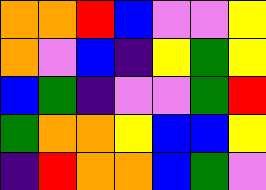[["orange", "orange", "red", "blue", "violet", "violet", "yellow"], ["orange", "violet", "blue", "indigo", "yellow", "green", "yellow"], ["blue", "green", "indigo", "violet", "violet", "green", "red"], ["green", "orange", "orange", "yellow", "blue", "blue", "yellow"], ["indigo", "red", "orange", "orange", "blue", "green", "violet"]]